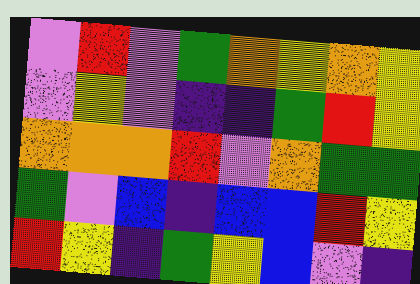[["violet", "red", "violet", "green", "orange", "yellow", "orange", "yellow"], ["violet", "yellow", "violet", "indigo", "indigo", "green", "red", "yellow"], ["orange", "orange", "orange", "red", "violet", "orange", "green", "green"], ["green", "violet", "blue", "indigo", "blue", "blue", "red", "yellow"], ["red", "yellow", "indigo", "green", "yellow", "blue", "violet", "indigo"]]